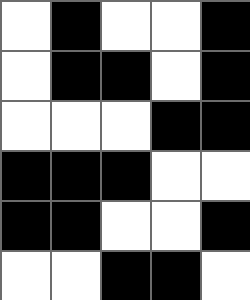[["white", "black", "white", "white", "black"], ["white", "black", "black", "white", "black"], ["white", "white", "white", "black", "black"], ["black", "black", "black", "white", "white"], ["black", "black", "white", "white", "black"], ["white", "white", "black", "black", "white"]]